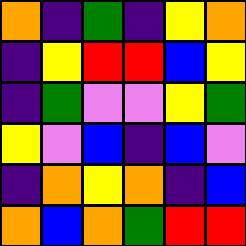[["orange", "indigo", "green", "indigo", "yellow", "orange"], ["indigo", "yellow", "red", "red", "blue", "yellow"], ["indigo", "green", "violet", "violet", "yellow", "green"], ["yellow", "violet", "blue", "indigo", "blue", "violet"], ["indigo", "orange", "yellow", "orange", "indigo", "blue"], ["orange", "blue", "orange", "green", "red", "red"]]